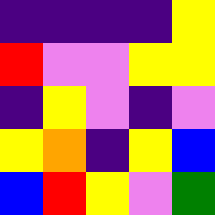[["indigo", "indigo", "indigo", "indigo", "yellow"], ["red", "violet", "violet", "yellow", "yellow"], ["indigo", "yellow", "violet", "indigo", "violet"], ["yellow", "orange", "indigo", "yellow", "blue"], ["blue", "red", "yellow", "violet", "green"]]